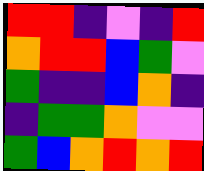[["red", "red", "indigo", "violet", "indigo", "red"], ["orange", "red", "red", "blue", "green", "violet"], ["green", "indigo", "indigo", "blue", "orange", "indigo"], ["indigo", "green", "green", "orange", "violet", "violet"], ["green", "blue", "orange", "red", "orange", "red"]]